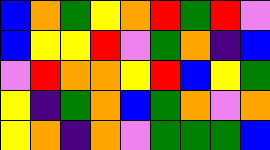[["blue", "orange", "green", "yellow", "orange", "red", "green", "red", "violet"], ["blue", "yellow", "yellow", "red", "violet", "green", "orange", "indigo", "blue"], ["violet", "red", "orange", "orange", "yellow", "red", "blue", "yellow", "green"], ["yellow", "indigo", "green", "orange", "blue", "green", "orange", "violet", "orange"], ["yellow", "orange", "indigo", "orange", "violet", "green", "green", "green", "blue"]]